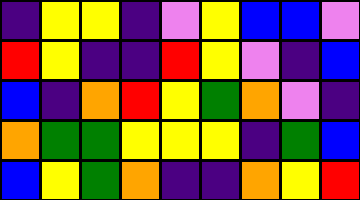[["indigo", "yellow", "yellow", "indigo", "violet", "yellow", "blue", "blue", "violet"], ["red", "yellow", "indigo", "indigo", "red", "yellow", "violet", "indigo", "blue"], ["blue", "indigo", "orange", "red", "yellow", "green", "orange", "violet", "indigo"], ["orange", "green", "green", "yellow", "yellow", "yellow", "indigo", "green", "blue"], ["blue", "yellow", "green", "orange", "indigo", "indigo", "orange", "yellow", "red"]]